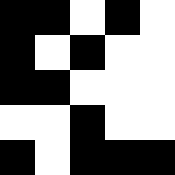[["black", "black", "white", "black", "white"], ["black", "white", "black", "white", "white"], ["black", "black", "white", "white", "white"], ["white", "white", "black", "white", "white"], ["black", "white", "black", "black", "black"]]